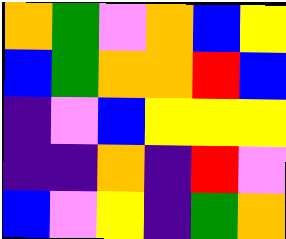[["orange", "green", "violet", "orange", "blue", "yellow"], ["blue", "green", "orange", "orange", "red", "blue"], ["indigo", "violet", "blue", "yellow", "yellow", "yellow"], ["indigo", "indigo", "orange", "indigo", "red", "violet"], ["blue", "violet", "yellow", "indigo", "green", "orange"]]